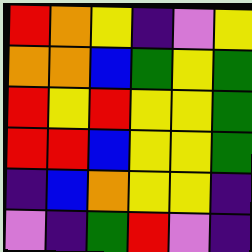[["red", "orange", "yellow", "indigo", "violet", "yellow"], ["orange", "orange", "blue", "green", "yellow", "green"], ["red", "yellow", "red", "yellow", "yellow", "green"], ["red", "red", "blue", "yellow", "yellow", "green"], ["indigo", "blue", "orange", "yellow", "yellow", "indigo"], ["violet", "indigo", "green", "red", "violet", "indigo"]]